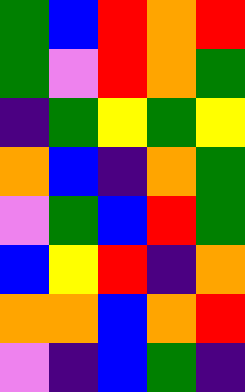[["green", "blue", "red", "orange", "red"], ["green", "violet", "red", "orange", "green"], ["indigo", "green", "yellow", "green", "yellow"], ["orange", "blue", "indigo", "orange", "green"], ["violet", "green", "blue", "red", "green"], ["blue", "yellow", "red", "indigo", "orange"], ["orange", "orange", "blue", "orange", "red"], ["violet", "indigo", "blue", "green", "indigo"]]